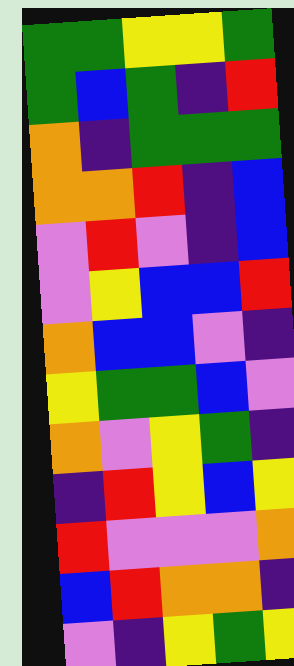[["green", "green", "yellow", "yellow", "green"], ["green", "blue", "green", "indigo", "red"], ["orange", "indigo", "green", "green", "green"], ["orange", "orange", "red", "indigo", "blue"], ["violet", "red", "violet", "indigo", "blue"], ["violet", "yellow", "blue", "blue", "red"], ["orange", "blue", "blue", "violet", "indigo"], ["yellow", "green", "green", "blue", "violet"], ["orange", "violet", "yellow", "green", "indigo"], ["indigo", "red", "yellow", "blue", "yellow"], ["red", "violet", "violet", "violet", "orange"], ["blue", "red", "orange", "orange", "indigo"], ["violet", "indigo", "yellow", "green", "yellow"]]